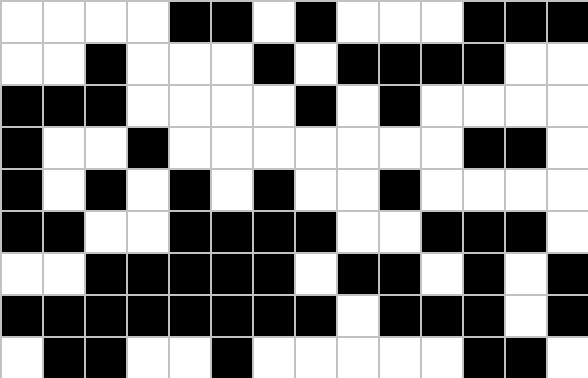[["white", "white", "white", "white", "black", "black", "white", "black", "white", "white", "white", "black", "black", "black"], ["white", "white", "black", "white", "white", "white", "black", "white", "black", "black", "black", "black", "white", "white"], ["black", "black", "black", "white", "white", "white", "white", "black", "white", "black", "white", "white", "white", "white"], ["black", "white", "white", "black", "white", "white", "white", "white", "white", "white", "white", "black", "black", "white"], ["black", "white", "black", "white", "black", "white", "black", "white", "white", "black", "white", "white", "white", "white"], ["black", "black", "white", "white", "black", "black", "black", "black", "white", "white", "black", "black", "black", "white"], ["white", "white", "black", "black", "black", "black", "black", "white", "black", "black", "white", "black", "white", "black"], ["black", "black", "black", "black", "black", "black", "black", "black", "white", "black", "black", "black", "white", "black"], ["white", "black", "black", "white", "white", "black", "white", "white", "white", "white", "white", "black", "black", "white"]]